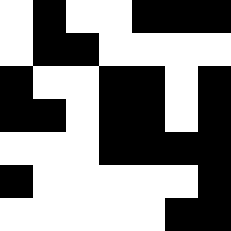[["white", "black", "white", "white", "black", "black", "black"], ["white", "black", "black", "white", "white", "white", "white"], ["black", "white", "white", "black", "black", "white", "black"], ["black", "black", "white", "black", "black", "white", "black"], ["white", "white", "white", "black", "black", "black", "black"], ["black", "white", "white", "white", "white", "white", "black"], ["white", "white", "white", "white", "white", "black", "black"]]